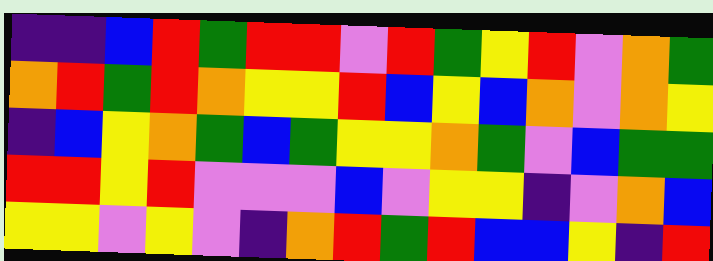[["indigo", "indigo", "blue", "red", "green", "red", "red", "violet", "red", "green", "yellow", "red", "violet", "orange", "green"], ["orange", "red", "green", "red", "orange", "yellow", "yellow", "red", "blue", "yellow", "blue", "orange", "violet", "orange", "yellow"], ["indigo", "blue", "yellow", "orange", "green", "blue", "green", "yellow", "yellow", "orange", "green", "violet", "blue", "green", "green"], ["red", "red", "yellow", "red", "violet", "violet", "violet", "blue", "violet", "yellow", "yellow", "indigo", "violet", "orange", "blue"], ["yellow", "yellow", "violet", "yellow", "violet", "indigo", "orange", "red", "green", "red", "blue", "blue", "yellow", "indigo", "red"]]